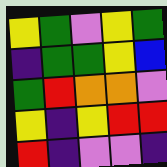[["yellow", "green", "violet", "yellow", "green"], ["indigo", "green", "green", "yellow", "blue"], ["green", "red", "orange", "orange", "violet"], ["yellow", "indigo", "yellow", "red", "red"], ["red", "indigo", "violet", "violet", "indigo"]]